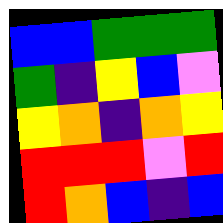[["blue", "blue", "green", "green", "green"], ["green", "indigo", "yellow", "blue", "violet"], ["yellow", "orange", "indigo", "orange", "yellow"], ["red", "red", "red", "violet", "red"], ["red", "orange", "blue", "indigo", "blue"]]